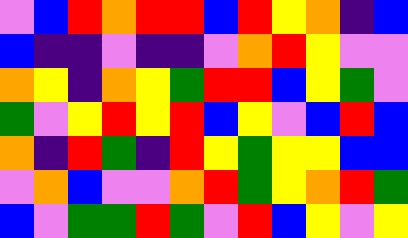[["violet", "blue", "red", "orange", "red", "red", "blue", "red", "yellow", "orange", "indigo", "blue"], ["blue", "indigo", "indigo", "violet", "indigo", "indigo", "violet", "orange", "red", "yellow", "violet", "violet"], ["orange", "yellow", "indigo", "orange", "yellow", "green", "red", "red", "blue", "yellow", "green", "violet"], ["green", "violet", "yellow", "red", "yellow", "red", "blue", "yellow", "violet", "blue", "red", "blue"], ["orange", "indigo", "red", "green", "indigo", "red", "yellow", "green", "yellow", "yellow", "blue", "blue"], ["violet", "orange", "blue", "violet", "violet", "orange", "red", "green", "yellow", "orange", "red", "green"], ["blue", "violet", "green", "green", "red", "green", "violet", "red", "blue", "yellow", "violet", "yellow"]]